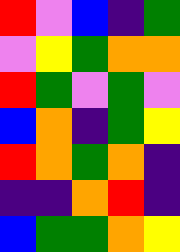[["red", "violet", "blue", "indigo", "green"], ["violet", "yellow", "green", "orange", "orange"], ["red", "green", "violet", "green", "violet"], ["blue", "orange", "indigo", "green", "yellow"], ["red", "orange", "green", "orange", "indigo"], ["indigo", "indigo", "orange", "red", "indigo"], ["blue", "green", "green", "orange", "yellow"]]